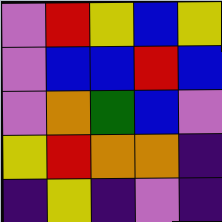[["violet", "red", "yellow", "blue", "yellow"], ["violet", "blue", "blue", "red", "blue"], ["violet", "orange", "green", "blue", "violet"], ["yellow", "red", "orange", "orange", "indigo"], ["indigo", "yellow", "indigo", "violet", "indigo"]]